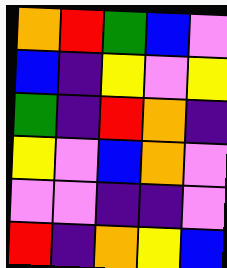[["orange", "red", "green", "blue", "violet"], ["blue", "indigo", "yellow", "violet", "yellow"], ["green", "indigo", "red", "orange", "indigo"], ["yellow", "violet", "blue", "orange", "violet"], ["violet", "violet", "indigo", "indigo", "violet"], ["red", "indigo", "orange", "yellow", "blue"]]